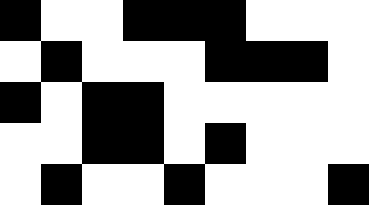[["black", "white", "white", "black", "black", "black", "white", "white", "white"], ["white", "black", "white", "white", "white", "black", "black", "black", "white"], ["black", "white", "black", "black", "white", "white", "white", "white", "white"], ["white", "white", "black", "black", "white", "black", "white", "white", "white"], ["white", "black", "white", "white", "black", "white", "white", "white", "black"]]